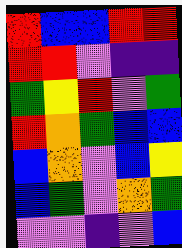[["red", "blue", "blue", "red", "red"], ["red", "red", "violet", "indigo", "indigo"], ["green", "yellow", "red", "violet", "green"], ["red", "orange", "green", "blue", "blue"], ["blue", "orange", "violet", "blue", "yellow"], ["blue", "green", "violet", "orange", "green"], ["violet", "violet", "indigo", "violet", "blue"]]